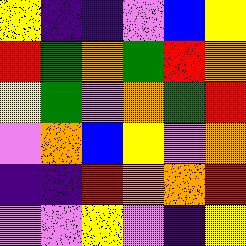[["yellow", "indigo", "indigo", "violet", "blue", "yellow"], ["red", "green", "orange", "green", "red", "orange"], ["yellow", "green", "violet", "orange", "green", "red"], ["violet", "orange", "blue", "yellow", "violet", "orange"], ["indigo", "indigo", "red", "orange", "orange", "red"], ["violet", "violet", "yellow", "violet", "indigo", "yellow"]]